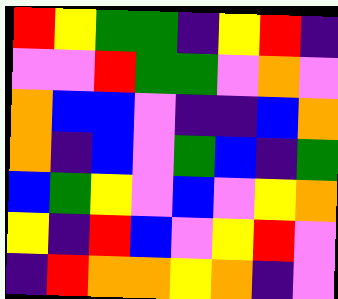[["red", "yellow", "green", "green", "indigo", "yellow", "red", "indigo"], ["violet", "violet", "red", "green", "green", "violet", "orange", "violet"], ["orange", "blue", "blue", "violet", "indigo", "indigo", "blue", "orange"], ["orange", "indigo", "blue", "violet", "green", "blue", "indigo", "green"], ["blue", "green", "yellow", "violet", "blue", "violet", "yellow", "orange"], ["yellow", "indigo", "red", "blue", "violet", "yellow", "red", "violet"], ["indigo", "red", "orange", "orange", "yellow", "orange", "indigo", "violet"]]